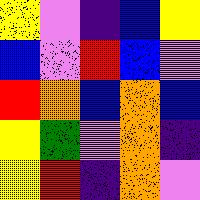[["yellow", "violet", "indigo", "blue", "yellow"], ["blue", "violet", "red", "blue", "violet"], ["red", "orange", "blue", "orange", "blue"], ["yellow", "green", "violet", "orange", "indigo"], ["yellow", "red", "indigo", "orange", "violet"]]